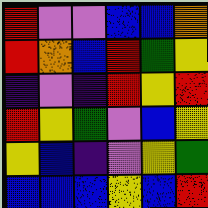[["red", "violet", "violet", "blue", "blue", "orange"], ["red", "orange", "blue", "red", "green", "yellow"], ["indigo", "violet", "indigo", "red", "yellow", "red"], ["red", "yellow", "green", "violet", "blue", "yellow"], ["yellow", "blue", "indigo", "violet", "yellow", "green"], ["blue", "blue", "blue", "yellow", "blue", "red"]]